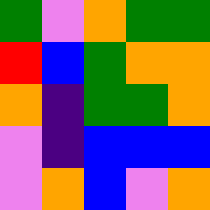[["green", "violet", "orange", "green", "green"], ["red", "blue", "green", "orange", "orange"], ["orange", "indigo", "green", "green", "orange"], ["violet", "indigo", "blue", "blue", "blue"], ["violet", "orange", "blue", "violet", "orange"]]